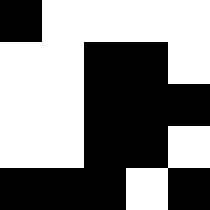[["black", "white", "white", "white", "white"], ["white", "white", "black", "black", "white"], ["white", "white", "black", "black", "black"], ["white", "white", "black", "black", "white"], ["black", "black", "black", "white", "black"]]